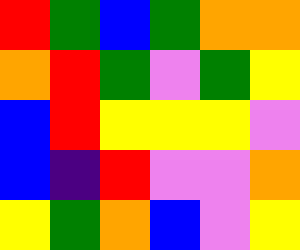[["red", "green", "blue", "green", "orange", "orange"], ["orange", "red", "green", "violet", "green", "yellow"], ["blue", "red", "yellow", "yellow", "yellow", "violet"], ["blue", "indigo", "red", "violet", "violet", "orange"], ["yellow", "green", "orange", "blue", "violet", "yellow"]]